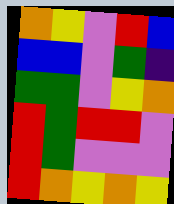[["orange", "yellow", "violet", "red", "blue"], ["blue", "blue", "violet", "green", "indigo"], ["green", "green", "violet", "yellow", "orange"], ["red", "green", "red", "red", "violet"], ["red", "green", "violet", "violet", "violet"], ["red", "orange", "yellow", "orange", "yellow"]]